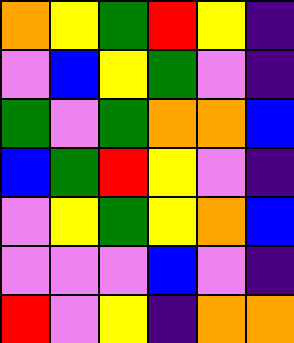[["orange", "yellow", "green", "red", "yellow", "indigo"], ["violet", "blue", "yellow", "green", "violet", "indigo"], ["green", "violet", "green", "orange", "orange", "blue"], ["blue", "green", "red", "yellow", "violet", "indigo"], ["violet", "yellow", "green", "yellow", "orange", "blue"], ["violet", "violet", "violet", "blue", "violet", "indigo"], ["red", "violet", "yellow", "indigo", "orange", "orange"]]